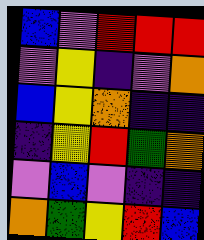[["blue", "violet", "red", "red", "red"], ["violet", "yellow", "indigo", "violet", "orange"], ["blue", "yellow", "orange", "indigo", "indigo"], ["indigo", "yellow", "red", "green", "orange"], ["violet", "blue", "violet", "indigo", "indigo"], ["orange", "green", "yellow", "red", "blue"]]